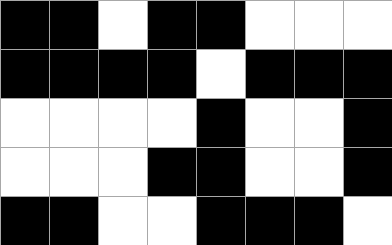[["black", "black", "white", "black", "black", "white", "white", "white"], ["black", "black", "black", "black", "white", "black", "black", "black"], ["white", "white", "white", "white", "black", "white", "white", "black"], ["white", "white", "white", "black", "black", "white", "white", "black"], ["black", "black", "white", "white", "black", "black", "black", "white"]]